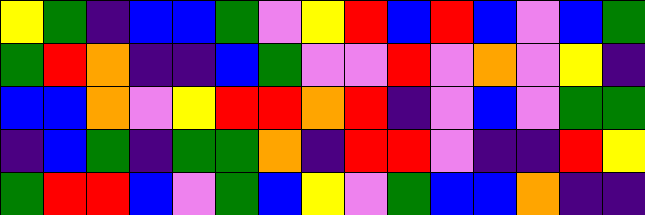[["yellow", "green", "indigo", "blue", "blue", "green", "violet", "yellow", "red", "blue", "red", "blue", "violet", "blue", "green"], ["green", "red", "orange", "indigo", "indigo", "blue", "green", "violet", "violet", "red", "violet", "orange", "violet", "yellow", "indigo"], ["blue", "blue", "orange", "violet", "yellow", "red", "red", "orange", "red", "indigo", "violet", "blue", "violet", "green", "green"], ["indigo", "blue", "green", "indigo", "green", "green", "orange", "indigo", "red", "red", "violet", "indigo", "indigo", "red", "yellow"], ["green", "red", "red", "blue", "violet", "green", "blue", "yellow", "violet", "green", "blue", "blue", "orange", "indigo", "indigo"]]